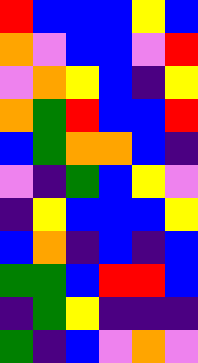[["red", "blue", "blue", "blue", "yellow", "blue"], ["orange", "violet", "blue", "blue", "violet", "red"], ["violet", "orange", "yellow", "blue", "indigo", "yellow"], ["orange", "green", "red", "blue", "blue", "red"], ["blue", "green", "orange", "orange", "blue", "indigo"], ["violet", "indigo", "green", "blue", "yellow", "violet"], ["indigo", "yellow", "blue", "blue", "blue", "yellow"], ["blue", "orange", "indigo", "blue", "indigo", "blue"], ["green", "green", "blue", "red", "red", "blue"], ["indigo", "green", "yellow", "indigo", "indigo", "indigo"], ["green", "indigo", "blue", "violet", "orange", "violet"]]